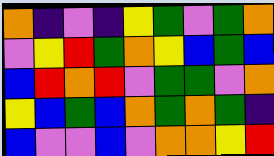[["orange", "indigo", "violet", "indigo", "yellow", "green", "violet", "green", "orange"], ["violet", "yellow", "red", "green", "orange", "yellow", "blue", "green", "blue"], ["blue", "red", "orange", "red", "violet", "green", "green", "violet", "orange"], ["yellow", "blue", "green", "blue", "orange", "green", "orange", "green", "indigo"], ["blue", "violet", "violet", "blue", "violet", "orange", "orange", "yellow", "red"]]